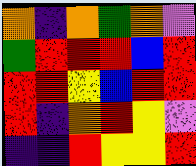[["orange", "indigo", "orange", "green", "orange", "violet"], ["green", "red", "red", "red", "blue", "red"], ["red", "red", "yellow", "blue", "red", "red"], ["red", "indigo", "orange", "red", "yellow", "violet"], ["indigo", "indigo", "red", "yellow", "yellow", "red"]]